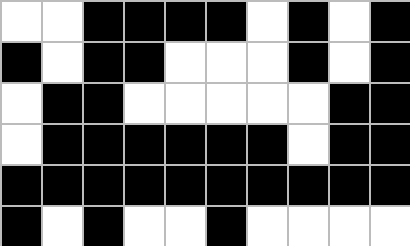[["white", "white", "black", "black", "black", "black", "white", "black", "white", "black"], ["black", "white", "black", "black", "white", "white", "white", "black", "white", "black"], ["white", "black", "black", "white", "white", "white", "white", "white", "black", "black"], ["white", "black", "black", "black", "black", "black", "black", "white", "black", "black"], ["black", "black", "black", "black", "black", "black", "black", "black", "black", "black"], ["black", "white", "black", "white", "white", "black", "white", "white", "white", "white"]]